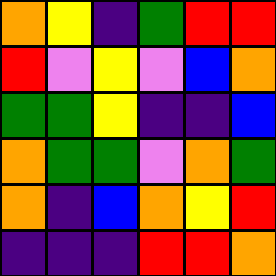[["orange", "yellow", "indigo", "green", "red", "red"], ["red", "violet", "yellow", "violet", "blue", "orange"], ["green", "green", "yellow", "indigo", "indigo", "blue"], ["orange", "green", "green", "violet", "orange", "green"], ["orange", "indigo", "blue", "orange", "yellow", "red"], ["indigo", "indigo", "indigo", "red", "red", "orange"]]